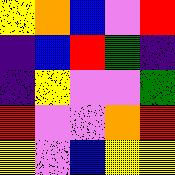[["yellow", "orange", "blue", "violet", "red"], ["indigo", "blue", "red", "green", "indigo"], ["indigo", "yellow", "violet", "violet", "green"], ["red", "violet", "violet", "orange", "red"], ["yellow", "violet", "blue", "yellow", "yellow"]]